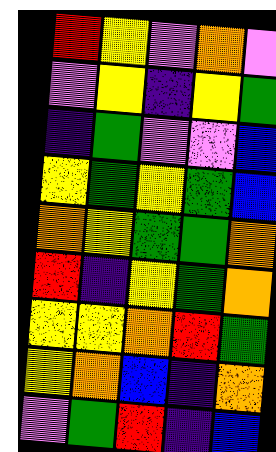[["red", "yellow", "violet", "orange", "violet"], ["violet", "yellow", "indigo", "yellow", "green"], ["indigo", "green", "violet", "violet", "blue"], ["yellow", "green", "yellow", "green", "blue"], ["orange", "yellow", "green", "green", "orange"], ["red", "indigo", "yellow", "green", "orange"], ["yellow", "yellow", "orange", "red", "green"], ["yellow", "orange", "blue", "indigo", "orange"], ["violet", "green", "red", "indigo", "blue"]]